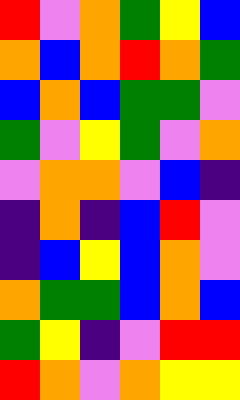[["red", "violet", "orange", "green", "yellow", "blue"], ["orange", "blue", "orange", "red", "orange", "green"], ["blue", "orange", "blue", "green", "green", "violet"], ["green", "violet", "yellow", "green", "violet", "orange"], ["violet", "orange", "orange", "violet", "blue", "indigo"], ["indigo", "orange", "indigo", "blue", "red", "violet"], ["indigo", "blue", "yellow", "blue", "orange", "violet"], ["orange", "green", "green", "blue", "orange", "blue"], ["green", "yellow", "indigo", "violet", "red", "red"], ["red", "orange", "violet", "orange", "yellow", "yellow"]]